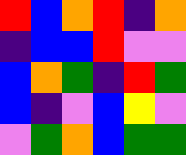[["red", "blue", "orange", "red", "indigo", "orange"], ["indigo", "blue", "blue", "red", "violet", "violet"], ["blue", "orange", "green", "indigo", "red", "green"], ["blue", "indigo", "violet", "blue", "yellow", "violet"], ["violet", "green", "orange", "blue", "green", "green"]]